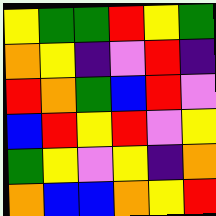[["yellow", "green", "green", "red", "yellow", "green"], ["orange", "yellow", "indigo", "violet", "red", "indigo"], ["red", "orange", "green", "blue", "red", "violet"], ["blue", "red", "yellow", "red", "violet", "yellow"], ["green", "yellow", "violet", "yellow", "indigo", "orange"], ["orange", "blue", "blue", "orange", "yellow", "red"]]